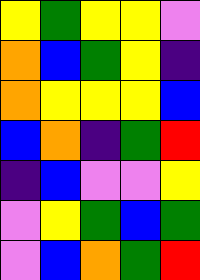[["yellow", "green", "yellow", "yellow", "violet"], ["orange", "blue", "green", "yellow", "indigo"], ["orange", "yellow", "yellow", "yellow", "blue"], ["blue", "orange", "indigo", "green", "red"], ["indigo", "blue", "violet", "violet", "yellow"], ["violet", "yellow", "green", "blue", "green"], ["violet", "blue", "orange", "green", "red"]]